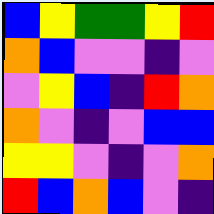[["blue", "yellow", "green", "green", "yellow", "red"], ["orange", "blue", "violet", "violet", "indigo", "violet"], ["violet", "yellow", "blue", "indigo", "red", "orange"], ["orange", "violet", "indigo", "violet", "blue", "blue"], ["yellow", "yellow", "violet", "indigo", "violet", "orange"], ["red", "blue", "orange", "blue", "violet", "indigo"]]